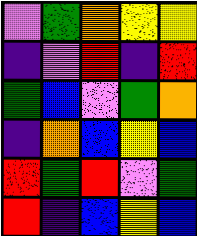[["violet", "green", "orange", "yellow", "yellow"], ["indigo", "violet", "red", "indigo", "red"], ["green", "blue", "violet", "green", "orange"], ["indigo", "orange", "blue", "yellow", "blue"], ["red", "green", "red", "violet", "green"], ["red", "indigo", "blue", "yellow", "blue"]]